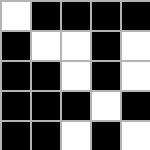[["white", "black", "black", "black", "black"], ["black", "white", "white", "black", "white"], ["black", "black", "white", "black", "white"], ["black", "black", "black", "white", "black"], ["black", "black", "white", "black", "white"]]